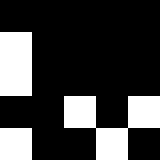[["black", "black", "black", "black", "black"], ["white", "black", "black", "black", "black"], ["white", "black", "black", "black", "black"], ["black", "black", "white", "black", "white"], ["white", "black", "black", "white", "black"]]